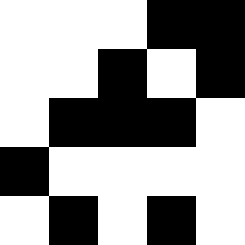[["white", "white", "white", "black", "black"], ["white", "white", "black", "white", "black"], ["white", "black", "black", "black", "white"], ["black", "white", "white", "white", "white"], ["white", "black", "white", "black", "white"]]